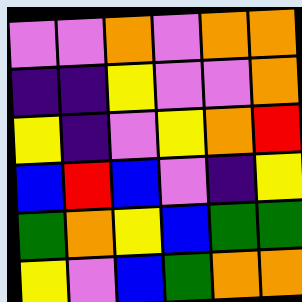[["violet", "violet", "orange", "violet", "orange", "orange"], ["indigo", "indigo", "yellow", "violet", "violet", "orange"], ["yellow", "indigo", "violet", "yellow", "orange", "red"], ["blue", "red", "blue", "violet", "indigo", "yellow"], ["green", "orange", "yellow", "blue", "green", "green"], ["yellow", "violet", "blue", "green", "orange", "orange"]]